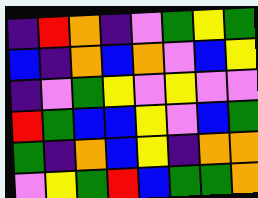[["indigo", "red", "orange", "indigo", "violet", "green", "yellow", "green"], ["blue", "indigo", "orange", "blue", "orange", "violet", "blue", "yellow"], ["indigo", "violet", "green", "yellow", "violet", "yellow", "violet", "violet"], ["red", "green", "blue", "blue", "yellow", "violet", "blue", "green"], ["green", "indigo", "orange", "blue", "yellow", "indigo", "orange", "orange"], ["violet", "yellow", "green", "red", "blue", "green", "green", "orange"]]